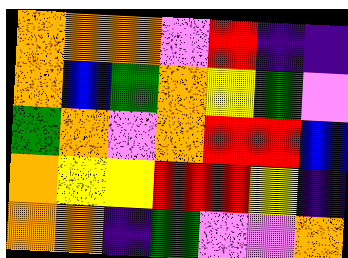[["orange", "orange", "orange", "violet", "red", "indigo", "indigo"], ["orange", "blue", "green", "orange", "yellow", "green", "violet"], ["green", "orange", "violet", "orange", "red", "red", "blue"], ["orange", "yellow", "yellow", "red", "red", "yellow", "indigo"], ["orange", "orange", "indigo", "green", "violet", "violet", "orange"]]